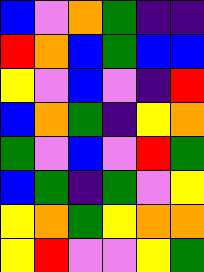[["blue", "violet", "orange", "green", "indigo", "indigo"], ["red", "orange", "blue", "green", "blue", "blue"], ["yellow", "violet", "blue", "violet", "indigo", "red"], ["blue", "orange", "green", "indigo", "yellow", "orange"], ["green", "violet", "blue", "violet", "red", "green"], ["blue", "green", "indigo", "green", "violet", "yellow"], ["yellow", "orange", "green", "yellow", "orange", "orange"], ["yellow", "red", "violet", "violet", "yellow", "green"]]